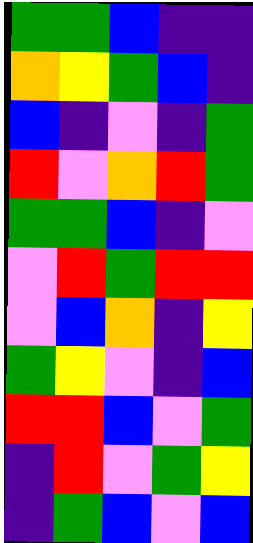[["green", "green", "blue", "indigo", "indigo"], ["orange", "yellow", "green", "blue", "indigo"], ["blue", "indigo", "violet", "indigo", "green"], ["red", "violet", "orange", "red", "green"], ["green", "green", "blue", "indigo", "violet"], ["violet", "red", "green", "red", "red"], ["violet", "blue", "orange", "indigo", "yellow"], ["green", "yellow", "violet", "indigo", "blue"], ["red", "red", "blue", "violet", "green"], ["indigo", "red", "violet", "green", "yellow"], ["indigo", "green", "blue", "violet", "blue"]]